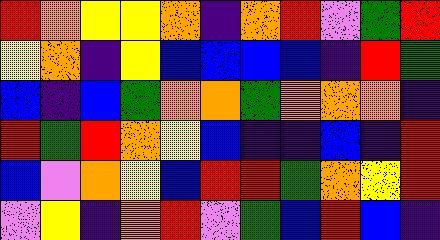[["red", "orange", "yellow", "yellow", "orange", "indigo", "orange", "red", "violet", "green", "red"], ["yellow", "orange", "indigo", "yellow", "blue", "blue", "blue", "blue", "indigo", "red", "green"], ["blue", "indigo", "blue", "green", "orange", "orange", "green", "orange", "orange", "orange", "indigo"], ["red", "green", "red", "orange", "yellow", "blue", "indigo", "indigo", "blue", "indigo", "red"], ["blue", "violet", "orange", "yellow", "blue", "red", "red", "green", "orange", "yellow", "red"], ["violet", "yellow", "indigo", "orange", "red", "violet", "green", "blue", "red", "blue", "indigo"]]